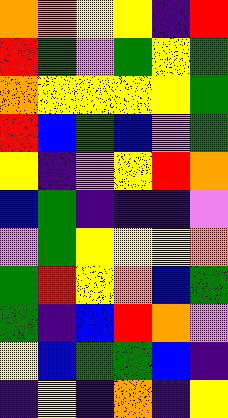[["orange", "orange", "yellow", "yellow", "indigo", "red"], ["red", "green", "violet", "green", "yellow", "green"], ["orange", "yellow", "yellow", "yellow", "yellow", "green"], ["red", "blue", "green", "blue", "violet", "green"], ["yellow", "indigo", "violet", "yellow", "red", "orange"], ["blue", "green", "indigo", "indigo", "indigo", "violet"], ["violet", "green", "yellow", "yellow", "yellow", "orange"], ["green", "red", "yellow", "orange", "blue", "green"], ["green", "indigo", "blue", "red", "orange", "violet"], ["yellow", "blue", "green", "green", "blue", "indigo"], ["indigo", "yellow", "indigo", "orange", "indigo", "yellow"]]